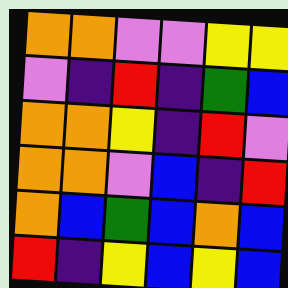[["orange", "orange", "violet", "violet", "yellow", "yellow"], ["violet", "indigo", "red", "indigo", "green", "blue"], ["orange", "orange", "yellow", "indigo", "red", "violet"], ["orange", "orange", "violet", "blue", "indigo", "red"], ["orange", "blue", "green", "blue", "orange", "blue"], ["red", "indigo", "yellow", "blue", "yellow", "blue"]]